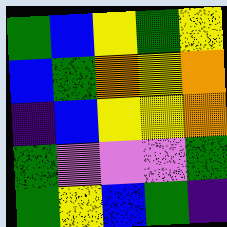[["green", "blue", "yellow", "green", "yellow"], ["blue", "green", "orange", "yellow", "orange"], ["indigo", "blue", "yellow", "yellow", "orange"], ["green", "violet", "violet", "violet", "green"], ["green", "yellow", "blue", "green", "indigo"]]